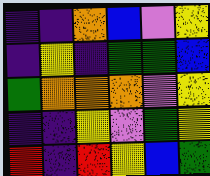[["indigo", "indigo", "orange", "blue", "violet", "yellow"], ["indigo", "yellow", "indigo", "green", "green", "blue"], ["green", "orange", "orange", "orange", "violet", "yellow"], ["indigo", "indigo", "yellow", "violet", "green", "yellow"], ["red", "indigo", "red", "yellow", "blue", "green"]]